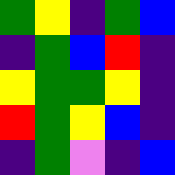[["green", "yellow", "indigo", "green", "blue"], ["indigo", "green", "blue", "red", "indigo"], ["yellow", "green", "green", "yellow", "indigo"], ["red", "green", "yellow", "blue", "indigo"], ["indigo", "green", "violet", "indigo", "blue"]]